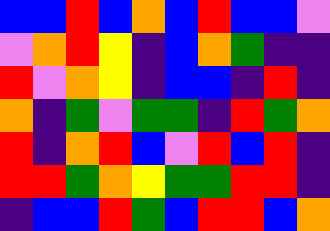[["blue", "blue", "red", "blue", "orange", "blue", "red", "blue", "blue", "violet"], ["violet", "orange", "red", "yellow", "indigo", "blue", "orange", "green", "indigo", "indigo"], ["red", "violet", "orange", "yellow", "indigo", "blue", "blue", "indigo", "red", "indigo"], ["orange", "indigo", "green", "violet", "green", "green", "indigo", "red", "green", "orange"], ["red", "indigo", "orange", "red", "blue", "violet", "red", "blue", "red", "indigo"], ["red", "red", "green", "orange", "yellow", "green", "green", "red", "red", "indigo"], ["indigo", "blue", "blue", "red", "green", "blue", "red", "red", "blue", "orange"]]